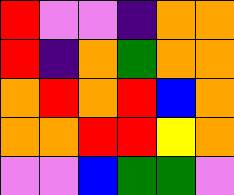[["red", "violet", "violet", "indigo", "orange", "orange"], ["red", "indigo", "orange", "green", "orange", "orange"], ["orange", "red", "orange", "red", "blue", "orange"], ["orange", "orange", "red", "red", "yellow", "orange"], ["violet", "violet", "blue", "green", "green", "violet"]]